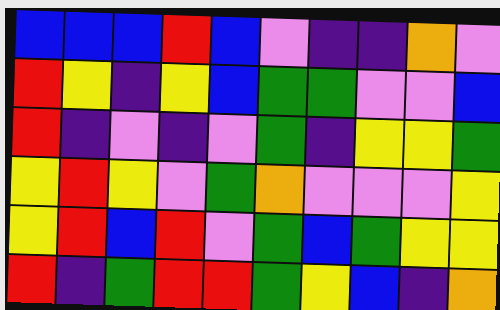[["blue", "blue", "blue", "red", "blue", "violet", "indigo", "indigo", "orange", "violet"], ["red", "yellow", "indigo", "yellow", "blue", "green", "green", "violet", "violet", "blue"], ["red", "indigo", "violet", "indigo", "violet", "green", "indigo", "yellow", "yellow", "green"], ["yellow", "red", "yellow", "violet", "green", "orange", "violet", "violet", "violet", "yellow"], ["yellow", "red", "blue", "red", "violet", "green", "blue", "green", "yellow", "yellow"], ["red", "indigo", "green", "red", "red", "green", "yellow", "blue", "indigo", "orange"]]